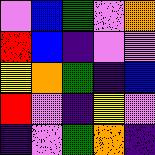[["violet", "blue", "green", "violet", "orange"], ["red", "blue", "indigo", "violet", "violet"], ["yellow", "orange", "green", "indigo", "blue"], ["red", "violet", "indigo", "yellow", "violet"], ["indigo", "violet", "green", "orange", "indigo"]]